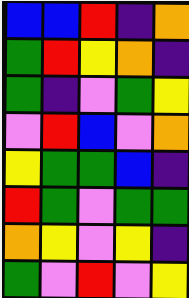[["blue", "blue", "red", "indigo", "orange"], ["green", "red", "yellow", "orange", "indigo"], ["green", "indigo", "violet", "green", "yellow"], ["violet", "red", "blue", "violet", "orange"], ["yellow", "green", "green", "blue", "indigo"], ["red", "green", "violet", "green", "green"], ["orange", "yellow", "violet", "yellow", "indigo"], ["green", "violet", "red", "violet", "yellow"]]